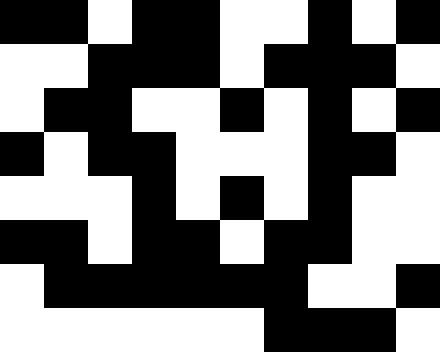[["black", "black", "white", "black", "black", "white", "white", "black", "white", "black"], ["white", "white", "black", "black", "black", "white", "black", "black", "black", "white"], ["white", "black", "black", "white", "white", "black", "white", "black", "white", "black"], ["black", "white", "black", "black", "white", "white", "white", "black", "black", "white"], ["white", "white", "white", "black", "white", "black", "white", "black", "white", "white"], ["black", "black", "white", "black", "black", "white", "black", "black", "white", "white"], ["white", "black", "black", "black", "black", "black", "black", "white", "white", "black"], ["white", "white", "white", "white", "white", "white", "black", "black", "black", "white"]]